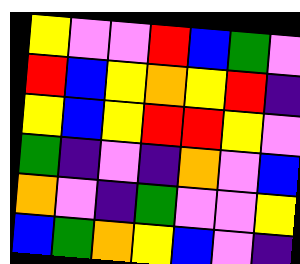[["yellow", "violet", "violet", "red", "blue", "green", "violet"], ["red", "blue", "yellow", "orange", "yellow", "red", "indigo"], ["yellow", "blue", "yellow", "red", "red", "yellow", "violet"], ["green", "indigo", "violet", "indigo", "orange", "violet", "blue"], ["orange", "violet", "indigo", "green", "violet", "violet", "yellow"], ["blue", "green", "orange", "yellow", "blue", "violet", "indigo"]]